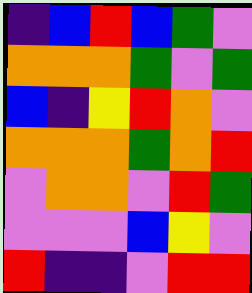[["indigo", "blue", "red", "blue", "green", "violet"], ["orange", "orange", "orange", "green", "violet", "green"], ["blue", "indigo", "yellow", "red", "orange", "violet"], ["orange", "orange", "orange", "green", "orange", "red"], ["violet", "orange", "orange", "violet", "red", "green"], ["violet", "violet", "violet", "blue", "yellow", "violet"], ["red", "indigo", "indigo", "violet", "red", "red"]]